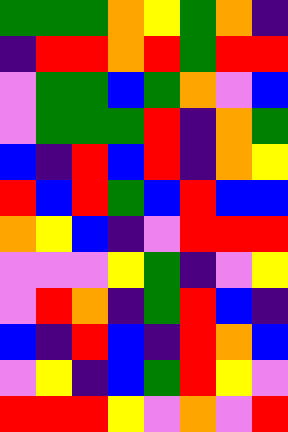[["green", "green", "green", "orange", "yellow", "green", "orange", "indigo"], ["indigo", "red", "red", "orange", "red", "green", "red", "red"], ["violet", "green", "green", "blue", "green", "orange", "violet", "blue"], ["violet", "green", "green", "green", "red", "indigo", "orange", "green"], ["blue", "indigo", "red", "blue", "red", "indigo", "orange", "yellow"], ["red", "blue", "red", "green", "blue", "red", "blue", "blue"], ["orange", "yellow", "blue", "indigo", "violet", "red", "red", "red"], ["violet", "violet", "violet", "yellow", "green", "indigo", "violet", "yellow"], ["violet", "red", "orange", "indigo", "green", "red", "blue", "indigo"], ["blue", "indigo", "red", "blue", "indigo", "red", "orange", "blue"], ["violet", "yellow", "indigo", "blue", "green", "red", "yellow", "violet"], ["red", "red", "red", "yellow", "violet", "orange", "violet", "red"]]